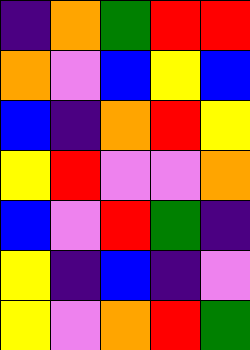[["indigo", "orange", "green", "red", "red"], ["orange", "violet", "blue", "yellow", "blue"], ["blue", "indigo", "orange", "red", "yellow"], ["yellow", "red", "violet", "violet", "orange"], ["blue", "violet", "red", "green", "indigo"], ["yellow", "indigo", "blue", "indigo", "violet"], ["yellow", "violet", "orange", "red", "green"]]